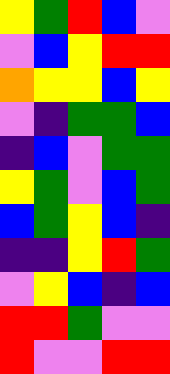[["yellow", "green", "red", "blue", "violet"], ["violet", "blue", "yellow", "red", "red"], ["orange", "yellow", "yellow", "blue", "yellow"], ["violet", "indigo", "green", "green", "blue"], ["indigo", "blue", "violet", "green", "green"], ["yellow", "green", "violet", "blue", "green"], ["blue", "green", "yellow", "blue", "indigo"], ["indigo", "indigo", "yellow", "red", "green"], ["violet", "yellow", "blue", "indigo", "blue"], ["red", "red", "green", "violet", "violet"], ["red", "violet", "violet", "red", "red"]]